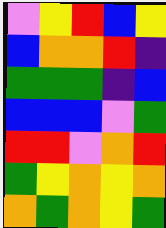[["violet", "yellow", "red", "blue", "yellow"], ["blue", "orange", "orange", "red", "indigo"], ["green", "green", "green", "indigo", "blue"], ["blue", "blue", "blue", "violet", "green"], ["red", "red", "violet", "orange", "red"], ["green", "yellow", "orange", "yellow", "orange"], ["orange", "green", "orange", "yellow", "green"]]